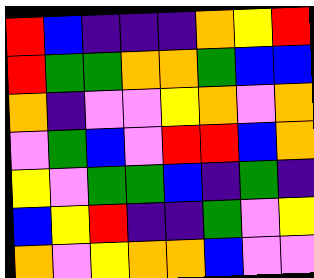[["red", "blue", "indigo", "indigo", "indigo", "orange", "yellow", "red"], ["red", "green", "green", "orange", "orange", "green", "blue", "blue"], ["orange", "indigo", "violet", "violet", "yellow", "orange", "violet", "orange"], ["violet", "green", "blue", "violet", "red", "red", "blue", "orange"], ["yellow", "violet", "green", "green", "blue", "indigo", "green", "indigo"], ["blue", "yellow", "red", "indigo", "indigo", "green", "violet", "yellow"], ["orange", "violet", "yellow", "orange", "orange", "blue", "violet", "violet"]]